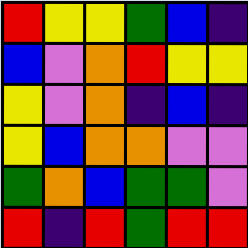[["red", "yellow", "yellow", "green", "blue", "indigo"], ["blue", "violet", "orange", "red", "yellow", "yellow"], ["yellow", "violet", "orange", "indigo", "blue", "indigo"], ["yellow", "blue", "orange", "orange", "violet", "violet"], ["green", "orange", "blue", "green", "green", "violet"], ["red", "indigo", "red", "green", "red", "red"]]